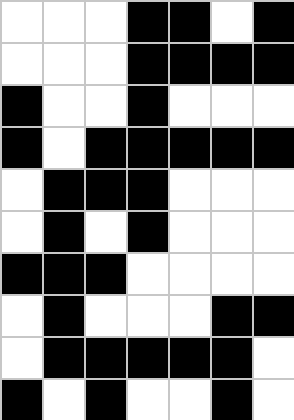[["white", "white", "white", "black", "black", "white", "black"], ["white", "white", "white", "black", "black", "black", "black"], ["black", "white", "white", "black", "white", "white", "white"], ["black", "white", "black", "black", "black", "black", "black"], ["white", "black", "black", "black", "white", "white", "white"], ["white", "black", "white", "black", "white", "white", "white"], ["black", "black", "black", "white", "white", "white", "white"], ["white", "black", "white", "white", "white", "black", "black"], ["white", "black", "black", "black", "black", "black", "white"], ["black", "white", "black", "white", "white", "black", "white"]]